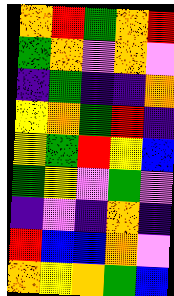[["orange", "red", "green", "orange", "red"], ["green", "orange", "violet", "orange", "violet"], ["indigo", "green", "indigo", "indigo", "orange"], ["yellow", "orange", "green", "red", "indigo"], ["yellow", "green", "red", "yellow", "blue"], ["green", "yellow", "violet", "green", "violet"], ["indigo", "violet", "indigo", "orange", "indigo"], ["red", "blue", "blue", "orange", "violet"], ["orange", "yellow", "orange", "green", "blue"]]